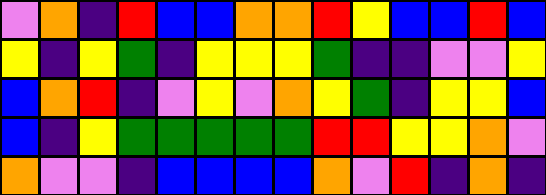[["violet", "orange", "indigo", "red", "blue", "blue", "orange", "orange", "red", "yellow", "blue", "blue", "red", "blue"], ["yellow", "indigo", "yellow", "green", "indigo", "yellow", "yellow", "yellow", "green", "indigo", "indigo", "violet", "violet", "yellow"], ["blue", "orange", "red", "indigo", "violet", "yellow", "violet", "orange", "yellow", "green", "indigo", "yellow", "yellow", "blue"], ["blue", "indigo", "yellow", "green", "green", "green", "green", "green", "red", "red", "yellow", "yellow", "orange", "violet"], ["orange", "violet", "violet", "indigo", "blue", "blue", "blue", "blue", "orange", "violet", "red", "indigo", "orange", "indigo"]]